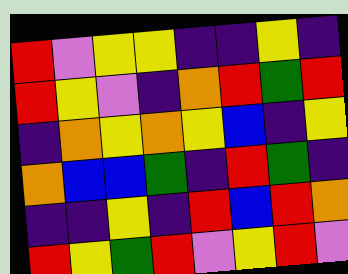[["red", "violet", "yellow", "yellow", "indigo", "indigo", "yellow", "indigo"], ["red", "yellow", "violet", "indigo", "orange", "red", "green", "red"], ["indigo", "orange", "yellow", "orange", "yellow", "blue", "indigo", "yellow"], ["orange", "blue", "blue", "green", "indigo", "red", "green", "indigo"], ["indigo", "indigo", "yellow", "indigo", "red", "blue", "red", "orange"], ["red", "yellow", "green", "red", "violet", "yellow", "red", "violet"]]